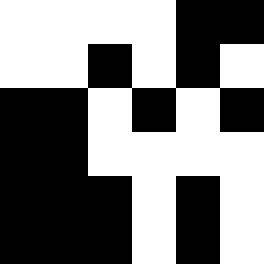[["white", "white", "white", "white", "black", "black"], ["white", "white", "black", "white", "black", "white"], ["black", "black", "white", "black", "white", "black"], ["black", "black", "white", "white", "white", "white"], ["black", "black", "black", "white", "black", "white"], ["black", "black", "black", "white", "black", "white"]]